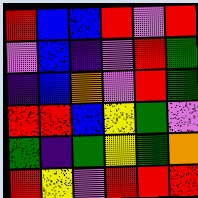[["red", "blue", "blue", "red", "violet", "red"], ["violet", "blue", "indigo", "violet", "red", "green"], ["indigo", "blue", "orange", "violet", "red", "green"], ["red", "red", "blue", "yellow", "green", "violet"], ["green", "indigo", "green", "yellow", "green", "orange"], ["red", "yellow", "violet", "red", "red", "red"]]